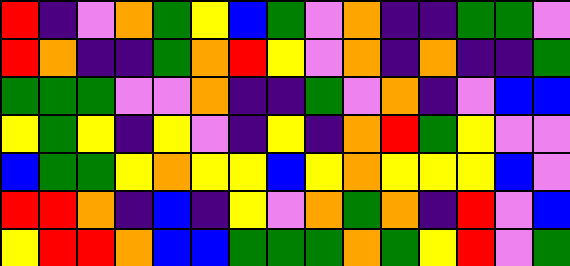[["red", "indigo", "violet", "orange", "green", "yellow", "blue", "green", "violet", "orange", "indigo", "indigo", "green", "green", "violet"], ["red", "orange", "indigo", "indigo", "green", "orange", "red", "yellow", "violet", "orange", "indigo", "orange", "indigo", "indigo", "green"], ["green", "green", "green", "violet", "violet", "orange", "indigo", "indigo", "green", "violet", "orange", "indigo", "violet", "blue", "blue"], ["yellow", "green", "yellow", "indigo", "yellow", "violet", "indigo", "yellow", "indigo", "orange", "red", "green", "yellow", "violet", "violet"], ["blue", "green", "green", "yellow", "orange", "yellow", "yellow", "blue", "yellow", "orange", "yellow", "yellow", "yellow", "blue", "violet"], ["red", "red", "orange", "indigo", "blue", "indigo", "yellow", "violet", "orange", "green", "orange", "indigo", "red", "violet", "blue"], ["yellow", "red", "red", "orange", "blue", "blue", "green", "green", "green", "orange", "green", "yellow", "red", "violet", "green"]]